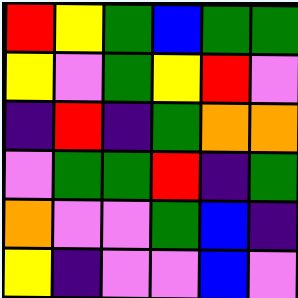[["red", "yellow", "green", "blue", "green", "green"], ["yellow", "violet", "green", "yellow", "red", "violet"], ["indigo", "red", "indigo", "green", "orange", "orange"], ["violet", "green", "green", "red", "indigo", "green"], ["orange", "violet", "violet", "green", "blue", "indigo"], ["yellow", "indigo", "violet", "violet", "blue", "violet"]]